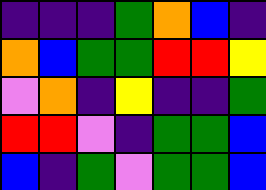[["indigo", "indigo", "indigo", "green", "orange", "blue", "indigo"], ["orange", "blue", "green", "green", "red", "red", "yellow"], ["violet", "orange", "indigo", "yellow", "indigo", "indigo", "green"], ["red", "red", "violet", "indigo", "green", "green", "blue"], ["blue", "indigo", "green", "violet", "green", "green", "blue"]]